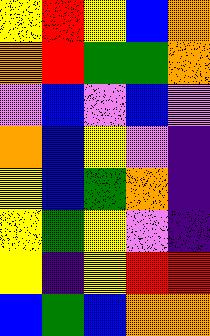[["yellow", "red", "yellow", "blue", "orange"], ["orange", "red", "green", "green", "orange"], ["violet", "blue", "violet", "blue", "violet"], ["orange", "blue", "yellow", "violet", "indigo"], ["yellow", "blue", "green", "orange", "indigo"], ["yellow", "green", "yellow", "violet", "indigo"], ["yellow", "indigo", "yellow", "red", "red"], ["blue", "green", "blue", "orange", "orange"]]